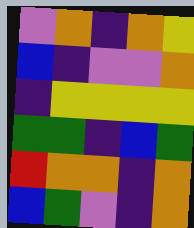[["violet", "orange", "indigo", "orange", "yellow"], ["blue", "indigo", "violet", "violet", "orange"], ["indigo", "yellow", "yellow", "yellow", "yellow"], ["green", "green", "indigo", "blue", "green"], ["red", "orange", "orange", "indigo", "orange"], ["blue", "green", "violet", "indigo", "orange"]]